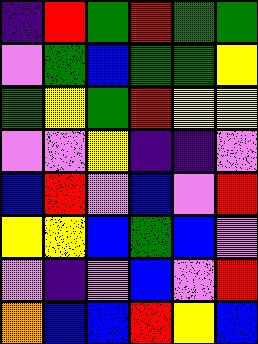[["indigo", "red", "green", "red", "green", "green"], ["violet", "green", "blue", "green", "green", "yellow"], ["green", "yellow", "green", "red", "yellow", "yellow"], ["violet", "violet", "yellow", "indigo", "indigo", "violet"], ["blue", "red", "violet", "blue", "violet", "red"], ["yellow", "yellow", "blue", "green", "blue", "violet"], ["violet", "indigo", "violet", "blue", "violet", "red"], ["orange", "blue", "blue", "red", "yellow", "blue"]]